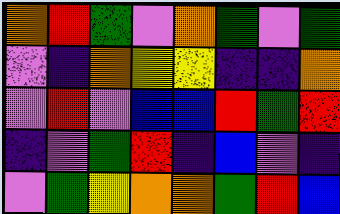[["orange", "red", "green", "violet", "orange", "green", "violet", "green"], ["violet", "indigo", "orange", "yellow", "yellow", "indigo", "indigo", "orange"], ["violet", "red", "violet", "blue", "blue", "red", "green", "red"], ["indigo", "violet", "green", "red", "indigo", "blue", "violet", "indigo"], ["violet", "green", "yellow", "orange", "orange", "green", "red", "blue"]]